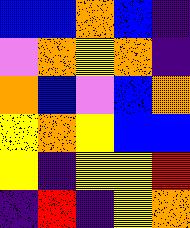[["blue", "blue", "orange", "blue", "indigo"], ["violet", "orange", "yellow", "orange", "indigo"], ["orange", "blue", "violet", "blue", "orange"], ["yellow", "orange", "yellow", "blue", "blue"], ["yellow", "indigo", "yellow", "yellow", "red"], ["indigo", "red", "indigo", "yellow", "orange"]]